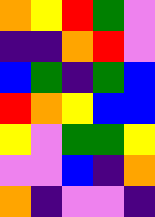[["orange", "yellow", "red", "green", "violet"], ["indigo", "indigo", "orange", "red", "violet"], ["blue", "green", "indigo", "green", "blue"], ["red", "orange", "yellow", "blue", "blue"], ["yellow", "violet", "green", "green", "yellow"], ["violet", "violet", "blue", "indigo", "orange"], ["orange", "indigo", "violet", "violet", "indigo"]]